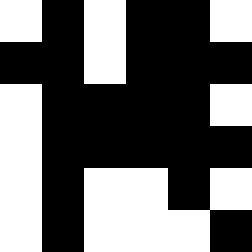[["white", "black", "white", "black", "black", "white"], ["black", "black", "white", "black", "black", "black"], ["white", "black", "black", "black", "black", "white"], ["white", "black", "black", "black", "black", "black"], ["white", "black", "white", "white", "black", "white"], ["white", "black", "white", "white", "white", "black"]]